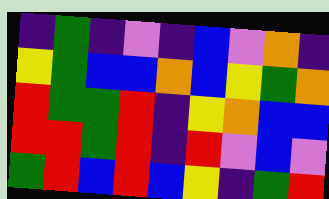[["indigo", "green", "indigo", "violet", "indigo", "blue", "violet", "orange", "indigo"], ["yellow", "green", "blue", "blue", "orange", "blue", "yellow", "green", "orange"], ["red", "green", "green", "red", "indigo", "yellow", "orange", "blue", "blue"], ["red", "red", "green", "red", "indigo", "red", "violet", "blue", "violet"], ["green", "red", "blue", "red", "blue", "yellow", "indigo", "green", "red"]]